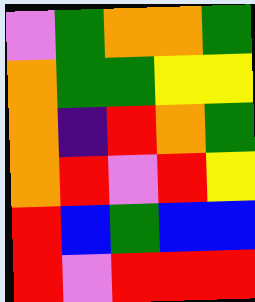[["violet", "green", "orange", "orange", "green"], ["orange", "green", "green", "yellow", "yellow"], ["orange", "indigo", "red", "orange", "green"], ["orange", "red", "violet", "red", "yellow"], ["red", "blue", "green", "blue", "blue"], ["red", "violet", "red", "red", "red"]]